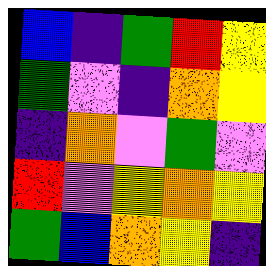[["blue", "indigo", "green", "red", "yellow"], ["green", "violet", "indigo", "orange", "yellow"], ["indigo", "orange", "violet", "green", "violet"], ["red", "violet", "yellow", "orange", "yellow"], ["green", "blue", "orange", "yellow", "indigo"]]